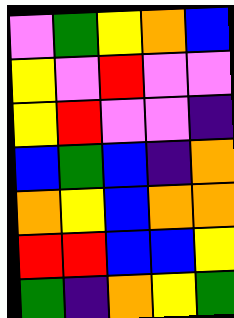[["violet", "green", "yellow", "orange", "blue"], ["yellow", "violet", "red", "violet", "violet"], ["yellow", "red", "violet", "violet", "indigo"], ["blue", "green", "blue", "indigo", "orange"], ["orange", "yellow", "blue", "orange", "orange"], ["red", "red", "blue", "blue", "yellow"], ["green", "indigo", "orange", "yellow", "green"]]